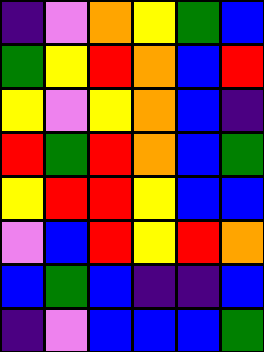[["indigo", "violet", "orange", "yellow", "green", "blue"], ["green", "yellow", "red", "orange", "blue", "red"], ["yellow", "violet", "yellow", "orange", "blue", "indigo"], ["red", "green", "red", "orange", "blue", "green"], ["yellow", "red", "red", "yellow", "blue", "blue"], ["violet", "blue", "red", "yellow", "red", "orange"], ["blue", "green", "blue", "indigo", "indigo", "blue"], ["indigo", "violet", "blue", "blue", "blue", "green"]]